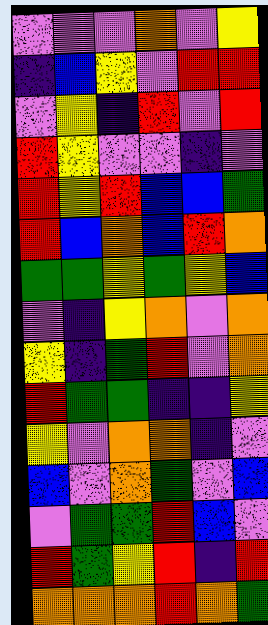[["violet", "violet", "violet", "orange", "violet", "yellow"], ["indigo", "blue", "yellow", "violet", "red", "red"], ["violet", "yellow", "indigo", "red", "violet", "red"], ["red", "yellow", "violet", "violet", "indigo", "violet"], ["red", "yellow", "red", "blue", "blue", "green"], ["red", "blue", "orange", "blue", "red", "orange"], ["green", "green", "yellow", "green", "yellow", "blue"], ["violet", "indigo", "yellow", "orange", "violet", "orange"], ["yellow", "indigo", "green", "red", "violet", "orange"], ["red", "green", "green", "indigo", "indigo", "yellow"], ["yellow", "violet", "orange", "orange", "indigo", "violet"], ["blue", "violet", "orange", "green", "violet", "blue"], ["violet", "green", "green", "red", "blue", "violet"], ["red", "green", "yellow", "red", "indigo", "red"], ["orange", "orange", "orange", "red", "orange", "green"]]